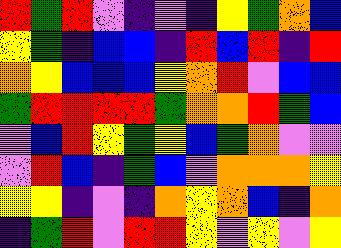[["red", "green", "red", "violet", "indigo", "violet", "indigo", "yellow", "green", "orange", "blue"], ["yellow", "green", "indigo", "blue", "blue", "indigo", "red", "blue", "red", "indigo", "red"], ["orange", "yellow", "blue", "blue", "blue", "yellow", "orange", "red", "violet", "blue", "blue"], ["green", "red", "red", "red", "red", "green", "orange", "orange", "red", "green", "blue"], ["violet", "blue", "red", "yellow", "green", "yellow", "blue", "green", "orange", "violet", "violet"], ["violet", "red", "blue", "indigo", "green", "blue", "violet", "orange", "orange", "orange", "yellow"], ["yellow", "yellow", "indigo", "violet", "indigo", "orange", "yellow", "orange", "blue", "indigo", "orange"], ["indigo", "green", "red", "violet", "red", "red", "yellow", "violet", "yellow", "violet", "yellow"]]